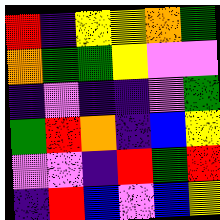[["red", "indigo", "yellow", "yellow", "orange", "green"], ["orange", "green", "green", "yellow", "violet", "violet"], ["indigo", "violet", "indigo", "indigo", "violet", "green"], ["green", "red", "orange", "indigo", "blue", "yellow"], ["violet", "violet", "indigo", "red", "green", "red"], ["indigo", "red", "blue", "violet", "blue", "yellow"]]